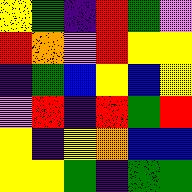[["yellow", "green", "indigo", "red", "green", "violet"], ["red", "orange", "violet", "red", "yellow", "yellow"], ["indigo", "green", "blue", "yellow", "blue", "yellow"], ["violet", "red", "indigo", "red", "green", "red"], ["yellow", "indigo", "yellow", "orange", "blue", "blue"], ["yellow", "yellow", "green", "indigo", "green", "green"]]